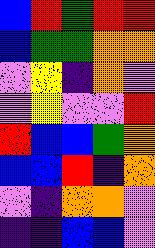[["blue", "red", "green", "red", "red"], ["blue", "green", "green", "orange", "orange"], ["violet", "yellow", "indigo", "orange", "violet"], ["violet", "yellow", "violet", "violet", "red"], ["red", "blue", "blue", "green", "orange"], ["blue", "blue", "red", "indigo", "orange"], ["violet", "indigo", "orange", "orange", "violet"], ["indigo", "indigo", "blue", "blue", "violet"]]